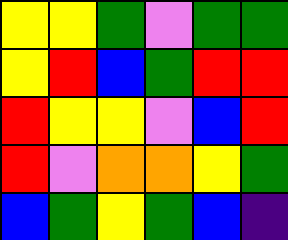[["yellow", "yellow", "green", "violet", "green", "green"], ["yellow", "red", "blue", "green", "red", "red"], ["red", "yellow", "yellow", "violet", "blue", "red"], ["red", "violet", "orange", "orange", "yellow", "green"], ["blue", "green", "yellow", "green", "blue", "indigo"]]